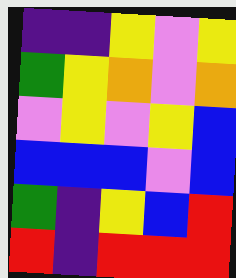[["indigo", "indigo", "yellow", "violet", "yellow"], ["green", "yellow", "orange", "violet", "orange"], ["violet", "yellow", "violet", "yellow", "blue"], ["blue", "blue", "blue", "violet", "blue"], ["green", "indigo", "yellow", "blue", "red"], ["red", "indigo", "red", "red", "red"]]